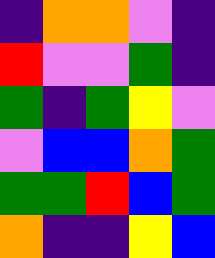[["indigo", "orange", "orange", "violet", "indigo"], ["red", "violet", "violet", "green", "indigo"], ["green", "indigo", "green", "yellow", "violet"], ["violet", "blue", "blue", "orange", "green"], ["green", "green", "red", "blue", "green"], ["orange", "indigo", "indigo", "yellow", "blue"]]